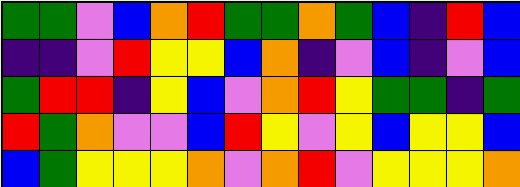[["green", "green", "violet", "blue", "orange", "red", "green", "green", "orange", "green", "blue", "indigo", "red", "blue"], ["indigo", "indigo", "violet", "red", "yellow", "yellow", "blue", "orange", "indigo", "violet", "blue", "indigo", "violet", "blue"], ["green", "red", "red", "indigo", "yellow", "blue", "violet", "orange", "red", "yellow", "green", "green", "indigo", "green"], ["red", "green", "orange", "violet", "violet", "blue", "red", "yellow", "violet", "yellow", "blue", "yellow", "yellow", "blue"], ["blue", "green", "yellow", "yellow", "yellow", "orange", "violet", "orange", "red", "violet", "yellow", "yellow", "yellow", "orange"]]